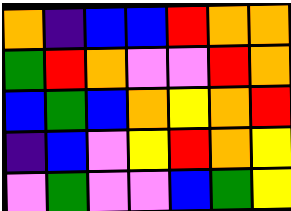[["orange", "indigo", "blue", "blue", "red", "orange", "orange"], ["green", "red", "orange", "violet", "violet", "red", "orange"], ["blue", "green", "blue", "orange", "yellow", "orange", "red"], ["indigo", "blue", "violet", "yellow", "red", "orange", "yellow"], ["violet", "green", "violet", "violet", "blue", "green", "yellow"]]